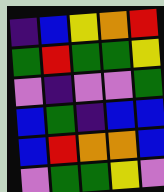[["indigo", "blue", "yellow", "orange", "red"], ["green", "red", "green", "green", "yellow"], ["violet", "indigo", "violet", "violet", "green"], ["blue", "green", "indigo", "blue", "blue"], ["blue", "red", "orange", "orange", "blue"], ["violet", "green", "green", "yellow", "violet"]]